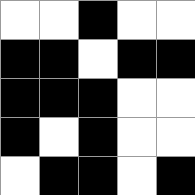[["white", "white", "black", "white", "white"], ["black", "black", "white", "black", "black"], ["black", "black", "black", "white", "white"], ["black", "white", "black", "white", "white"], ["white", "black", "black", "white", "black"]]